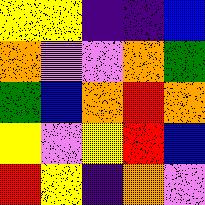[["yellow", "yellow", "indigo", "indigo", "blue"], ["orange", "violet", "violet", "orange", "green"], ["green", "blue", "orange", "red", "orange"], ["yellow", "violet", "yellow", "red", "blue"], ["red", "yellow", "indigo", "orange", "violet"]]